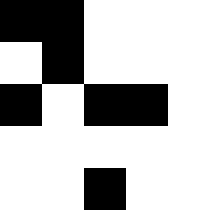[["black", "black", "white", "white", "white"], ["white", "black", "white", "white", "white"], ["black", "white", "black", "black", "white"], ["white", "white", "white", "white", "white"], ["white", "white", "black", "white", "white"]]